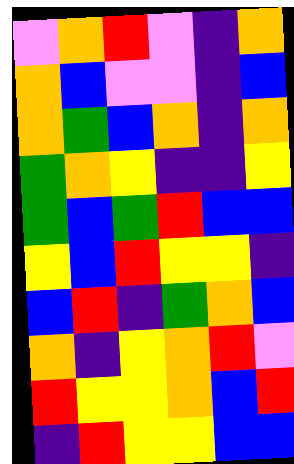[["violet", "orange", "red", "violet", "indigo", "orange"], ["orange", "blue", "violet", "violet", "indigo", "blue"], ["orange", "green", "blue", "orange", "indigo", "orange"], ["green", "orange", "yellow", "indigo", "indigo", "yellow"], ["green", "blue", "green", "red", "blue", "blue"], ["yellow", "blue", "red", "yellow", "yellow", "indigo"], ["blue", "red", "indigo", "green", "orange", "blue"], ["orange", "indigo", "yellow", "orange", "red", "violet"], ["red", "yellow", "yellow", "orange", "blue", "red"], ["indigo", "red", "yellow", "yellow", "blue", "blue"]]